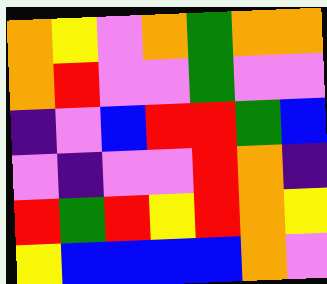[["orange", "yellow", "violet", "orange", "green", "orange", "orange"], ["orange", "red", "violet", "violet", "green", "violet", "violet"], ["indigo", "violet", "blue", "red", "red", "green", "blue"], ["violet", "indigo", "violet", "violet", "red", "orange", "indigo"], ["red", "green", "red", "yellow", "red", "orange", "yellow"], ["yellow", "blue", "blue", "blue", "blue", "orange", "violet"]]